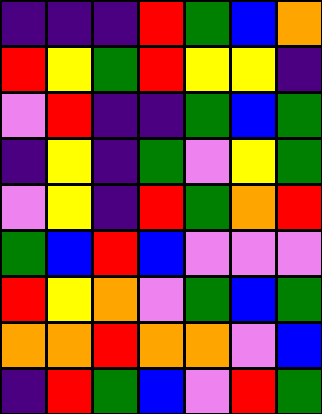[["indigo", "indigo", "indigo", "red", "green", "blue", "orange"], ["red", "yellow", "green", "red", "yellow", "yellow", "indigo"], ["violet", "red", "indigo", "indigo", "green", "blue", "green"], ["indigo", "yellow", "indigo", "green", "violet", "yellow", "green"], ["violet", "yellow", "indigo", "red", "green", "orange", "red"], ["green", "blue", "red", "blue", "violet", "violet", "violet"], ["red", "yellow", "orange", "violet", "green", "blue", "green"], ["orange", "orange", "red", "orange", "orange", "violet", "blue"], ["indigo", "red", "green", "blue", "violet", "red", "green"]]